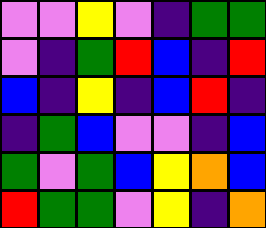[["violet", "violet", "yellow", "violet", "indigo", "green", "green"], ["violet", "indigo", "green", "red", "blue", "indigo", "red"], ["blue", "indigo", "yellow", "indigo", "blue", "red", "indigo"], ["indigo", "green", "blue", "violet", "violet", "indigo", "blue"], ["green", "violet", "green", "blue", "yellow", "orange", "blue"], ["red", "green", "green", "violet", "yellow", "indigo", "orange"]]